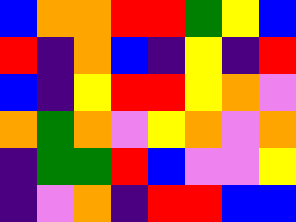[["blue", "orange", "orange", "red", "red", "green", "yellow", "blue"], ["red", "indigo", "orange", "blue", "indigo", "yellow", "indigo", "red"], ["blue", "indigo", "yellow", "red", "red", "yellow", "orange", "violet"], ["orange", "green", "orange", "violet", "yellow", "orange", "violet", "orange"], ["indigo", "green", "green", "red", "blue", "violet", "violet", "yellow"], ["indigo", "violet", "orange", "indigo", "red", "red", "blue", "blue"]]